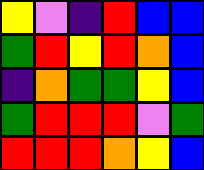[["yellow", "violet", "indigo", "red", "blue", "blue"], ["green", "red", "yellow", "red", "orange", "blue"], ["indigo", "orange", "green", "green", "yellow", "blue"], ["green", "red", "red", "red", "violet", "green"], ["red", "red", "red", "orange", "yellow", "blue"]]